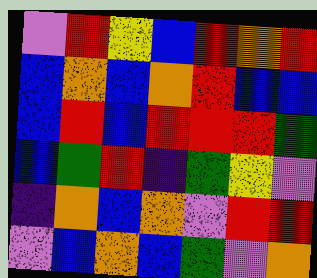[["violet", "red", "yellow", "blue", "red", "orange", "red"], ["blue", "orange", "blue", "orange", "red", "blue", "blue"], ["blue", "red", "blue", "red", "red", "red", "green"], ["blue", "green", "red", "indigo", "green", "yellow", "violet"], ["indigo", "orange", "blue", "orange", "violet", "red", "red"], ["violet", "blue", "orange", "blue", "green", "violet", "orange"]]